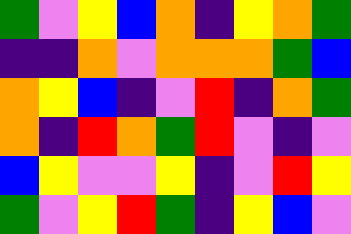[["green", "violet", "yellow", "blue", "orange", "indigo", "yellow", "orange", "green"], ["indigo", "indigo", "orange", "violet", "orange", "orange", "orange", "green", "blue"], ["orange", "yellow", "blue", "indigo", "violet", "red", "indigo", "orange", "green"], ["orange", "indigo", "red", "orange", "green", "red", "violet", "indigo", "violet"], ["blue", "yellow", "violet", "violet", "yellow", "indigo", "violet", "red", "yellow"], ["green", "violet", "yellow", "red", "green", "indigo", "yellow", "blue", "violet"]]